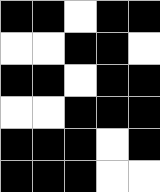[["black", "black", "white", "black", "black"], ["white", "white", "black", "black", "white"], ["black", "black", "white", "black", "black"], ["white", "white", "black", "black", "black"], ["black", "black", "black", "white", "black"], ["black", "black", "black", "white", "white"]]